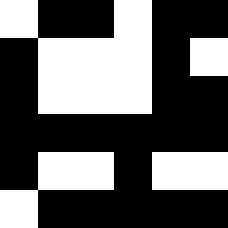[["white", "black", "black", "white", "black", "black"], ["black", "white", "white", "white", "black", "white"], ["black", "white", "white", "white", "black", "black"], ["black", "black", "black", "black", "black", "black"], ["black", "white", "white", "black", "white", "white"], ["white", "black", "black", "black", "black", "black"]]